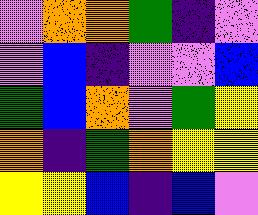[["violet", "orange", "orange", "green", "indigo", "violet"], ["violet", "blue", "indigo", "violet", "violet", "blue"], ["green", "blue", "orange", "violet", "green", "yellow"], ["orange", "indigo", "green", "orange", "yellow", "yellow"], ["yellow", "yellow", "blue", "indigo", "blue", "violet"]]